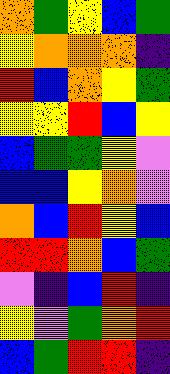[["orange", "green", "yellow", "blue", "green"], ["yellow", "orange", "orange", "orange", "indigo"], ["red", "blue", "orange", "yellow", "green"], ["yellow", "yellow", "red", "blue", "yellow"], ["blue", "green", "green", "yellow", "violet"], ["blue", "blue", "yellow", "orange", "violet"], ["orange", "blue", "red", "yellow", "blue"], ["red", "red", "orange", "blue", "green"], ["violet", "indigo", "blue", "red", "indigo"], ["yellow", "violet", "green", "orange", "red"], ["blue", "green", "red", "red", "indigo"]]